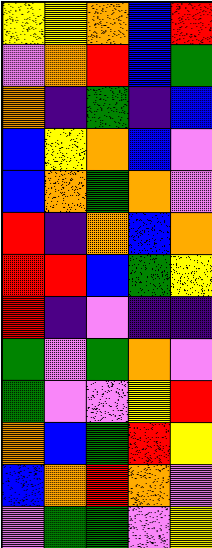[["yellow", "yellow", "orange", "blue", "red"], ["violet", "orange", "red", "blue", "green"], ["orange", "indigo", "green", "indigo", "blue"], ["blue", "yellow", "orange", "blue", "violet"], ["blue", "orange", "green", "orange", "violet"], ["red", "indigo", "orange", "blue", "orange"], ["red", "red", "blue", "green", "yellow"], ["red", "indigo", "violet", "indigo", "indigo"], ["green", "violet", "green", "orange", "violet"], ["green", "violet", "violet", "yellow", "red"], ["orange", "blue", "green", "red", "yellow"], ["blue", "orange", "red", "orange", "violet"], ["violet", "green", "green", "violet", "yellow"]]